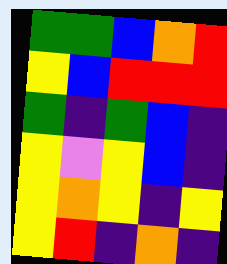[["green", "green", "blue", "orange", "red"], ["yellow", "blue", "red", "red", "red"], ["green", "indigo", "green", "blue", "indigo"], ["yellow", "violet", "yellow", "blue", "indigo"], ["yellow", "orange", "yellow", "indigo", "yellow"], ["yellow", "red", "indigo", "orange", "indigo"]]